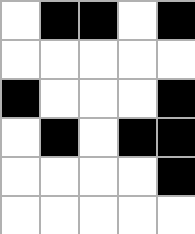[["white", "black", "black", "white", "black"], ["white", "white", "white", "white", "white"], ["black", "white", "white", "white", "black"], ["white", "black", "white", "black", "black"], ["white", "white", "white", "white", "black"], ["white", "white", "white", "white", "white"]]